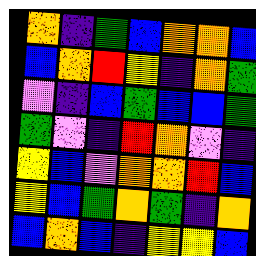[["orange", "indigo", "green", "blue", "orange", "orange", "blue"], ["blue", "orange", "red", "yellow", "indigo", "orange", "green"], ["violet", "indigo", "blue", "green", "blue", "blue", "green"], ["green", "violet", "indigo", "red", "orange", "violet", "indigo"], ["yellow", "blue", "violet", "orange", "orange", "red", "blue"], ["yellow", "blue", "green", "orange", "green", "indigo", "orange"], ["blue", "orange", "blue", "indigo", "yellow", "yellow", "blue"]]